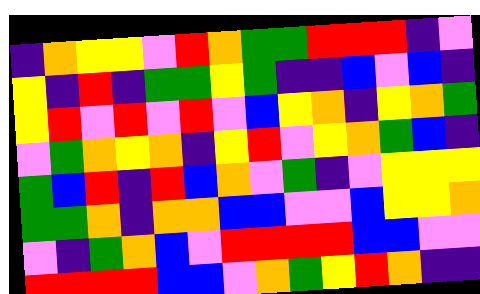[["indigo", "orange", "yellow", "yellow", "violet", "red", "orange", "green", "green", "red", "red", "red", "indigo", "violet"], ["yellow", "indigo", "red", "indigo", "green", "green", "yellow", "green", "indigo", "indigo", "blue", "violet", "blue", "indigo"], ["yellow", "red", "violet", "red", "violet", "red", "violet", "blue", "yellow", "orange", "indigo", "yellow", "orange", "green"], ["violet", "green", "orange", "yellow", "orange", "indigo", "yellow", "red", "violet", "yellow", "orange", "green", "blue", "indigo"], ["green", "blue", "red", "indigo", "red", "blue", "orange", "violet", "green", "indigo", "violet", "yellow", "yellow", "yellow"], ["green", "green", "orange", "indigo", "orange", "orange", "blue", "blue", "violet", "violet", "blue", "yellow", "yellow", "orange"], ["violet", "indigo", "green", "orange", "blue", "violet", "red", "red", "red", "red", "blue", "blue", "violet", "violet"], ["red", "red", "red", "red", "blue", "blue", "violet", "orange", "green", "yellow", "red", "orange", "indigo", "indigo"]]